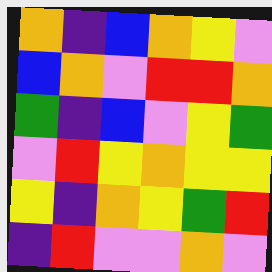[["orange", "indigo", "blue", "orange", "yellow", "violet"], ["blue", "orange", "violet", "red", "red", "orange"], ["green", "indigo", "blue", "violet", "yellow", "green"], ["violet", "red", "yellow", "orange", "yellow", "yellow"], ["yellow", "indigo", "orange", "yellow", "green", "red"], ["indigo", "red", "violet", "violet", "orange", "violet"]]